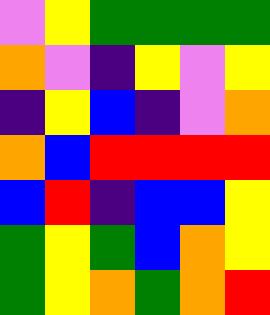[["violet", "yellow", "green", "green", "green", "green"], ["orange", "violet", "indigo", "yellow", "violet", "yellow"], ["indigo", "yellow", "blue", "indigo", "violet", "orange"], ["orange", "blue", "red", "red", "red", "red"], ["blue", "red", "indigo", "blue", "blue", "yellow"], ["green", "yellow", "green", "blue", "orange", "yellow"], ["green", "yellow", "orange", "green", "orange", "red"]]